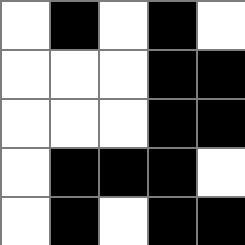[["white", "black", "white", "black", "white"], ["white", "white", "white", "black", "black"], ["white", "white", "white", "black", "black"], ["white", "black", "black", "black", "white"], ["white", "black", "white", "black", "black"]]